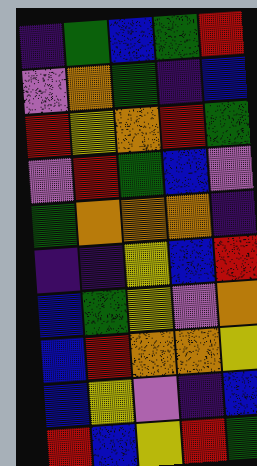[["indigo", "green", "blue", "green", "red"], ["violet", "orange", "green", "indigo", "blue"], ["red", "yellow", "orange", "red", "green"], ["violet", "red", "green", "blue", "violet"], ["green", "orange", "orange", "orange", "indigo"], ["indigo", "indigo", "yellow", "blue", "red"], ["blue", "green", "yellow", "violet", "orange"], ["blue", "red", "orange", "orange", "yellow"], ["blue", "yellow", "violet", "indigo", "blue"], ["red", "blue", "yellow", "red", "green"]]